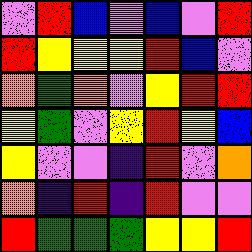[["violet", "red", "blue", "violet", "blue", "violet", "red"], ["red", "yellow", "yellow", "yellow", "red", "blue", "violet"], ["orange", "green", "orange", "violet", "yellow", "red", "red"], ["yellow", "green", "violet", "yellow", "red", "yellow", "blue"], ["yellow", "violet", "violet", "indigo", "red", "violet", "orange"], ["orange", "indigo", "red", "indigo", "red", "violet", "violet"], ["red", "green", "green", "green", "yellow", "yellow", "red"]]